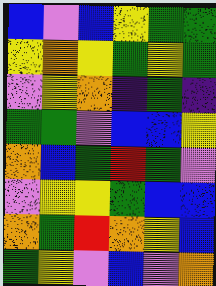[["blue", "violet", "blue", "yellow", "green", "green"], ["yellow", "orange", "yellow", "green", "yellow", "green"], ["violet", "yellow", "orange", "indigo", "green", "indigo"], ["green", "green", "violet", "blue", "blue", "yellow"], ["orange", "blue", "green", "red", "green", "violet"], ["violet", "yellow", "yellow", "green", "blue", "blue"], ["orange", "green", "red", "orange", "yellow", "blue"], ["green", "yellow", "violet", "blue", "violet", "orange"]]